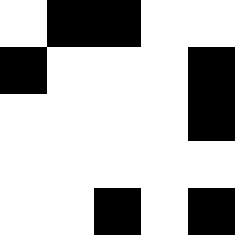[["white", "black", "black", "white", "white"], ["black", "white", "white", "white", "black"], ["white", "white", "white", "white", "black"], ["white", "white", "white", "white", "white"], ["white", "white", "black", "white", "black"]]